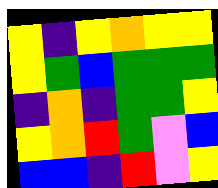[["yellow", "indigo", "yellow", "orange", "yellow", "yellow"], ["yellow", "green", "blue", "green", "green", "green"], ["indigo", "orange", "indigo", "green", "green", "yellow"], ["yellow", "orange", "red", "green", "violet", "blue"], ["blue", "blue", "indigo", "red", "violet", "yellow"]]